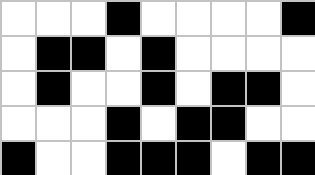[["white", "white", "white", "black", "white", "white", "white", "white", "black"], ["white", "black", "black", "white", "black", "white", "white", "white", "white"], ["white", "black", "white", "white", "black", "white", "black", "black", "white"], ["white", "white", "white", "black", "white", "black", "black", "white", "white"], ["black", "white", "white", "black", "black", "black", "white", "black", "black"]]